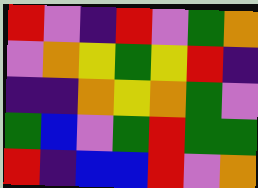[["red", "violet", "indigo", "red", "violet", "green", "orange"], ["violet", "orange", "yellow", "green", "yellow", "red", "indigo"], ["indigo", "indigo", "orange", "yellow", "orange", "green", "violet"], ["green", "blue", "violet", "green", "red", "green", "green"], ["red", "indigo", "blue", "blue", "red", "violet", "orange"]]